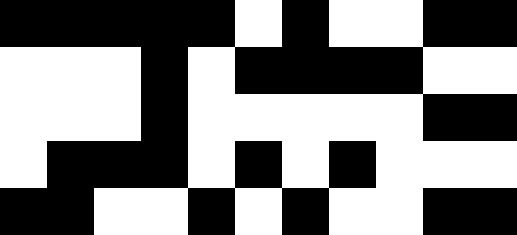[["black", "black", "black", "black", "black", "white", "black", "white", "white", "black", "black"], ["white", "white", "white", "black", "white", "black", "black", "black", "black", "white", "white"], ["white", "white", "white", "black", "white", "white", "white", "white", "white", "black", "black"], ["white", "black", "black", "black", "white", "black", "white", "black", "white", "white", "white"], ["black", "black", "white", "white", "black", "white", "black", "white", "white", "black", "black"]]